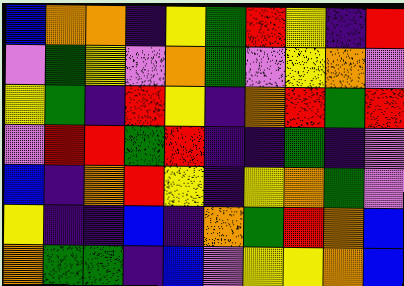[["blue", "orange", "orange", "indigo", "yellow", "green", "red", "yellow", "indigo", "red"], ["violet", "green", "yellow", "violet", "orange", "green", "violet", "yellow", "orange", "violet"], ["yellow", "green", "indigo", "red", "yellow", "indigo", "orange", "red", "green", "red"], ["violet", "red", "red", "green", "red", "indigo", "indigo", "green", "indigo", "violet"], ["blue", "indigo", "orange", "red", "yellow", "indigo", "yellow", "orange", "green", "violet"], ["yellow", "indigo", "indigo", "blue", "indigo", "orange", "green", "red", "orange", "blue"], ["orange", "green", "green", "indigo", "blue", "violet", "yellow", "yellow", "orange", "blue"]]